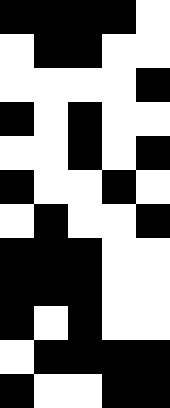[["black", "black", "black", "black", "white"], ["white", "black", "black", "white", "white"], ["white", "white", "white", "white", "black"], ["black", "white", "black", "white", "white"], ["white", "white", "black", "white", "black"], ["black", "white", "white", "black", "white"], ["white", "black", "white", "white", "black"], ["black", "black", "black", "white", "white"], ["black", "black", "black", "white", "white"], ["black", "white", "black", "white", "white"], ["white", "black", "black", "black", "black"], ["black", "white", "white", "black", "black"]]